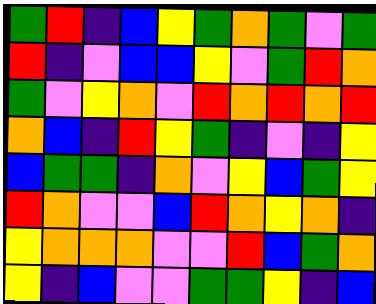[["green", "red", "indigo", "blue", "yellow", "green", "orange", "green", "violet", "green"], ["red", "indigo", "violet", "blue", "blue", "yellow", "violet", "green", "red", "orange"], ["green", "violet", "yellow", "orange", "violet", "red", "orange", "red", "orange", "red"], ["orange", "blue", "indigo", "red", "yellow", "green", "indigo", "violet", "indigo", "yellow"], ["blue", "green", "green", "indigo", "orange", "violet", "yellow", "blue", "green", "yellow"], ["red", "orange", "violet", "violet", "blue", "red", "orange", "yellow", "orange", "indigo"], ["yellow", "orange", "orange", "orange", "violet", "violet", "red", "blue", "green", "orange"], ["yellow", "indigo", "blue", "violet", "violet", "green", "green", "yellow", "indigo", "blue"]]